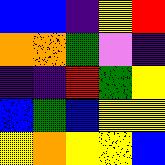[["blue", "blue", "indigo", "yellow", "red"], ["orange", "orange", "green", "violet", "indigo"], ["indigo", "indigo", "red", "green", "yellow"], ["blue", "green", "blue", "yellow", "yellow"], ["yellow", "orange", "yellow", "yellow", "blue"]]